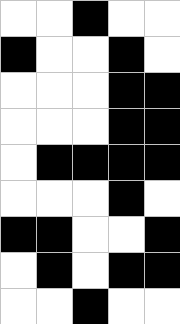[["white", "white", "black", "white", "white"], ["black", "white", "white", "black", "white"], ["white", "white", "white", "black", "black"], ["white", "white", "white", "black", "black"], ["white", "black", "black", "black", "black"], ["white", "white", "white", "black", "white"], ["black", "black", "white", "white", "black"], ["white", "black", "white", "black", "black"], ["white", "white", "black", "white", "white"]]